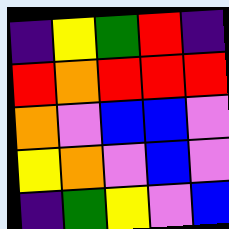[["indigo", "yellow", "green", "red", "indigo"], ["red", "orange", "red", "red", "red"], ["orange", "violet", "blue", "blue", "violet"], ["yellow", "orange", "violet", "blue", "violet"], ["indigo", "green", "yellow", "violet", "blue"]]